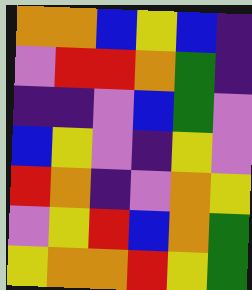[["orange", "orange", "blue", "yellow", "blue", "indigo"], ["violet", "red", "red", "orange", "green", "indigo"], ["indigo", "indigo", "violet", "blue", "green", "violet"], ["blue", "yellow", "violet", "indigo", "yellow", "violet"], ["red", "orange", "indigo", "violet", "orange", "yellow"], ["violet", "yellow", "red", "blue", "orange", "green"], ["yellow", "orange", "orange", "red", "yellow", "green"]]